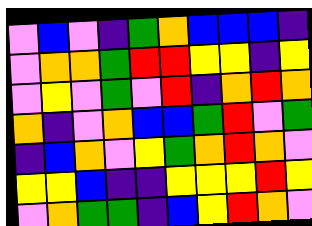[["violet", "blue", "violet", "indigo", "green", "orange", "blue", "blue", "blue", "indigo"], ["violet", "orange", "orange", "green", "red", "red", "yellow", "yellow", "indigo", "yellow"], ["violet", "yellow", "violet", "green", "violet", "red", "indigo", "orange", "red", "orange"], ["orange", "indigo", "violet", "orange", "blue", "blue", "green", "red", "violet", "green"], ["indigo", "blue", "orange", "violet", "yellow", "green", "orange", "red", "orange", "violet"], ["yellow", "yellow", "blue", "indigo", "indigo", "yellow", "yellow", "yellow", "red", "yellow"], ["violet", "orange", "green", "green", "indigo", "blue", "yellow", "red", "orange", "violet"]]